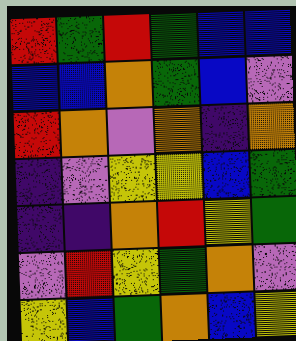[["red", "green", "red", "green", "blue", "blue"], ["blue", "blue", "orange", "green", "blue", "violet"], ["red", "orange", "violet", "orange", "indigo", "orange"], ["indigo", "violet", "yellow", "yellow", "blue", "green"], ["indigo", "indigo", "orange", "red", "yellow", "green"], ["violet", "red", "yellow", "green", "orange", "violet"], ["yellow", "blue", "green", "orange", "blue", "yellow"]]